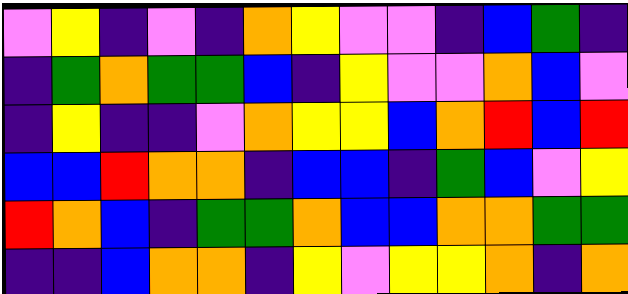[["violet", "yellow", "indigo", "violet", "indigo", "orange", "yellow", "violet", "violet", "indigo", "blue", "green", "indigo"], ["indigo", "green", "orange", "green", "green", "blue", "indigo", "yellow", "violet", "violet", "orange", "blue", "violet"], ["indigo", "yellow", "indigo", "indigo", "violet", "orange", "yellow", "yellow", "blue", "orange", "red", "blue", "red"], ["blue", "blue", "red", "orange", "orange", "indigo", "blue", "blue", "indigo", "green", "blue", "violet", "yellow"], ["red", "orange", "blue", "indigo", "green", "green", "orange", "blue", "blue", "orange", "orange", "green", "green"], ["indigo", "indigo", "blue", "orange", "orange", "indigo", "yellow", "violet", "yellow", "yellow", "orange", "indigo", "orange"]]